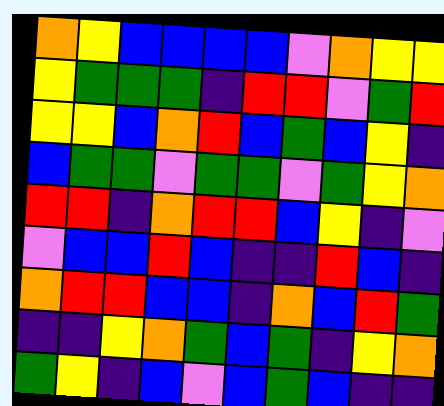[["orange", "yellow", "blue", "blue", "blue", "blue", "violet", "orange", "yellow", "yellow"], ["yellow", "green", "green", "green", "indigo", "red", "red", "violet", "green", "red"], ["yellow", "yellow", "blue", "orange", "red", "blue", "green", "blue", "yellow", "indigo"], ["blue", "green", "green", "violet", "green", "green", "violet", "green", "yellow", "orange"], ["red", "red", "indigo", "orange", "red", "red", "blue", "yellow", "indigo", "violet"], ["violet", "blue", "blue", "red", "blue", "indigo", "indigo", "red", "blue", "indigo"], ["orange", "red", "red", "blue", "blue", "indigo", "orange", "blue", "red", "green"], ["indigo", "indigo", "yellow", "orange", "green", "blue", "green", "indigo", "yellow", "orange"], ["green", "yellow", "indigo", "blue", "violet", "blue", "green", "blue", "indigo", "indigo"]]